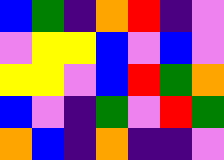[["blue", "green", "indigo", "orange", "red", "indigo", "violet"], ["violet", "yellow", "yellow", "blue", "violet", "blue", "violet"], ["yellow", "yellow", "violet", "blue", "red", "green", "orange"], ["blue", "violet", "indigo", "green", "violet", "red", "green"], ["orange", "blue", "indigo", "orange", "indigo", "indigo", "violet"]]